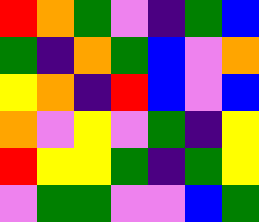[["red", "orange", "green", "violet", "indigo", "green", "blue"], ["green", "indigo", "orange", "green", "blue", "violet", "orange"], ["yellow", "orange", "indigo", "red", "blue", "violet", "blue"], ["orange", "violet", "yellow", "violet", "green", "indigo", "yellow"], ["red", "yellow", "yellow", "green", "indigo", "green", "yellow"], ["violet", "green", "green", "violet", "violet", "blue", "green"]]